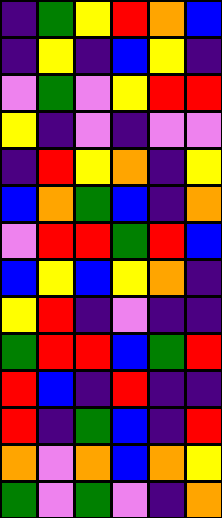[["indigo", "green", "yellow", "red", "orange", "blue"], ["indigo", "yellow", "indigo", "blue", "yellow", "indigo"], ["violet", "green", "violet", "yellow", "red", "red"], ["yellow", "indigo", "violet", "indigo", "violet", "violet"], ["indigo", "red", "yellow", "orange", "indigo", "yellow"], ["blue", "orange", "green", "blue", "indigo", "orange"], ["violet", "red", "red", "green", "red", "blue"], ["blue", "yellow", "blue", "yellow", "orange", "indigo"], ["yellow", "red", "indigo", "violet", "indigo", "indigo"], ["green", "red", "red", "blue", "green", "red"], ["red", "blue", "indigo", "red", "indigo", "indigo"], ["red", "indigo", "green", "blue", "indigo", "red"], ["orange", "violet", "orange", "blue", "orange", "yellow"], ["green", "violet", "green", "violet", "indigo", "orange"]]